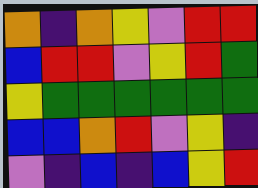[["orange", "indigo", "orange", "yellow", "violet", "red", "red"], ["blue", "red", "red", "violet", "yellow", "red", "green"], ["yellow", "green", "green", "green", "green", "green", "green"], ["blue", "blue", "orange", "red", "violet", "yellow", "indigo"], ["violet", "indigo", "blue", "indigo", "blue", "yellow", "red"]]